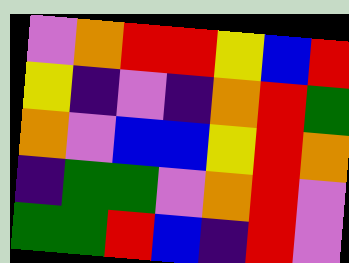[["violet", "orange", "red", "red", "yellow", "blue", "red"], ["yellow", "indigo", "violet", "indigo", "orange", "red", "green"], ["orange", "violet", "blue", "blue", "yellow", "red", "orange"], ["indigo", "green", "green", "violet", "orange", "red", "violet"], ["green", "green", "red", "blue", "indigo", "red", "violet"]]